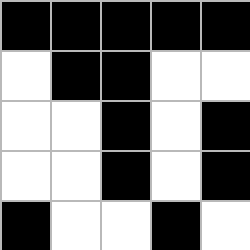[["black", "black", "black", "black", "black"], ["white", "black", "black", "white", "white"], ["white", "white", "black", "white", "black"], ["white", "white", "black", "white", "black"], ["black", "white", "white", "black", "white"]]